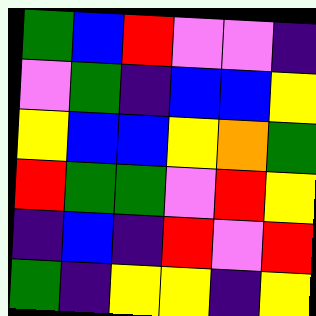[["green", "blue", "red", "violet", "violet", "indigo"], ["violet", "green", "indigo", "blue", "blue", "yellow"], ["yellow", "blue", "blue", "yellow", "orange", "green"], ["red", "green", "green", "violet", "red", "yellow"], ["indigo", "blue", "indigo", "red", "violet", "red"], ["green", "indigo", "yellow", "yellow", "indigo", "yellow"]]